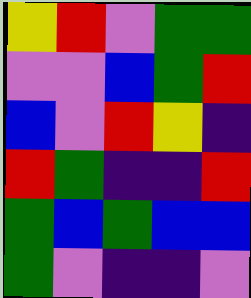[["yellow", "red", "violet", "green", "green"], ["violet", "violet", "blue", "green", "red"], ["blue", "violet", "red", "yellow", "indigo"], ["red", "green", "indigo", "indigo", "red"], ["green", "blue", "green", "blue", "blue"], ["green", "violet", "indigo", "indigo", "violet"]]